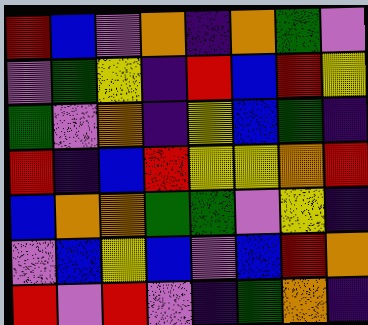[["red", "blue", "violet", "orange", "indigo", "orange", "green", "violet"], ["violet", "green", "yellow", "indigo", "red", "blue", "red", "yellow"], ["green", "violet", "orange", "indigo", "yellow", "blue", "green", "indigo"], ["red", "indigo", "blue", "red", "yellow", "yellow", "orange", "red"], ["blue", "orange", "orange", "green", "green", "violet", "yellow", "indigo"], ["violet", "blue", "yellow", "blue", "violet", "blue", "red", "orange"], ["red", "violet", "red", "violet", "indigo", "green", "orange", "indigo"]]